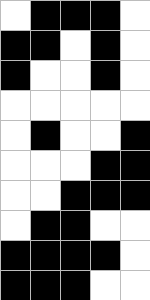[["white", "black", "black", "black", "white"], ["black", "black", "white", "black", "white"], ["black", "white", "white", "black", "white"], ["white", "white", "white", "white", "white"], ["white", "black", "white", "white", "black"], ["white", "white", "white", "black", "black"], ["white", "white", "black", "black", "black"], ["white", "black", "black", "white", "white"], ["black", "black", "black", "black", "white"], ["black", "black", "black", "white", "white"]]